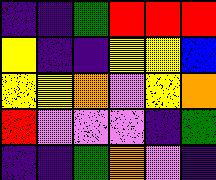[["indigo", "indigo", "green", "red", "red", "red"], ["yellow", "indigo", "indigo", "yellow", "yellow", "blue"], ["yellow", "yellow", "orange", "violet", "yellow", "orange"], ["red", "violet", "violet", "violet", "indigo", "green"], ["indigo", "indigo", "green", "orange", "violet", "indigo"]]